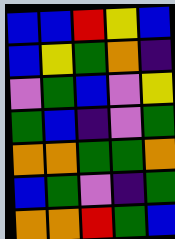[["blue", "blue", "red", "yellow", "blue"], ["blue", "yellow", "green", "orange", "indigo"], ["violet", "green", "blue", "violet", "yellow"], ["green", "blue", "indigo", "violet", "green"], ["orange", "orange", "green", "green", "orange"], ["blue", "green", "violet", "indigo", "green"], ["orange", "orange", "red", "green", "blue"]]